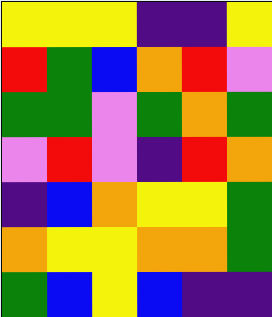[["yellow", "yellow", "yellow", "indigo", "indigo", "yellow"], ["red", "green", "blue", "orange", "red", "violet"], ["green", "green", "violet", "green", "orange", "green"], ["violet", "red", "violet", "indigo", "red", "orange"], ["indigo", "blue", "orange", "yellow", "yellow", "green"], ["orange", "yellow", "yellow", "orange", "orange", "green"], ["green", "blue", "yellow", "blue", "indigo", "indigo"]]